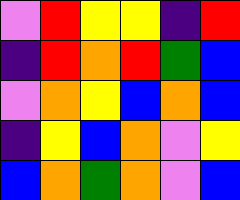[["violet", "red", "yellow", "yellow", "indigo", "red"], ["indigo", "red", "orange", "red", "green", "blue"], ["violet", "orange", "yellow", "blue", "orange", "blue"], ["indigo", "yellow", "blue", "orange", "violet", "yellow"], ["blue", "orange", "green", "orange", "violet", "blue"]]